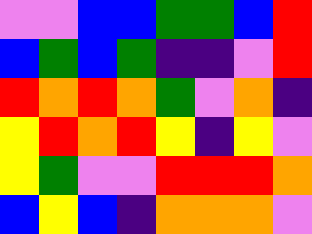[["violet", "violet", "blue", "blue", "green", "green", "blue", "red"], ["blue", "green", "blue", "green", "indigo", "indigo", "violet", "red"], ["red", "orange", "red", "orange", "green", "violet", "orange", "indigo"], ["yellow", "red", "orange", "red", "yellow", "indigo", "yellow", "violet"], ["yellow", "green", "violet", "violet", "red", "red", "red", "orange"], ["blue", "yellow", "blue", "indigo", "orange", "orange", "orange", "violet"]]